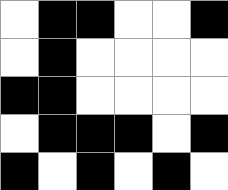[["white", "black", "black", "white", "white", "black"], ["white", "black", "white", "white", "white", "white"], ["black", "black", "white", "white", "white", "white"], ["white", "black", "black", "black", "white", "black"], ["black", "white", "black", "white", "black", "white"]]